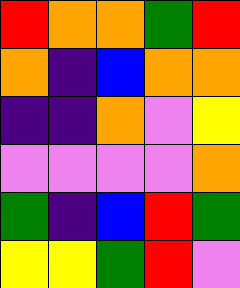[["red", "orange", "orange", "green", "red"], ["orange", "indigo", "blue", "orange", "orange"], ["indigo", "indigo", "orange", "violet", "yellow"], ["violet", "violet", "violet", "violet", "orange"], ["green", "indigo", "blue", "red", "green"], ["yellow", "yellow", "green", "red", "violet"]]